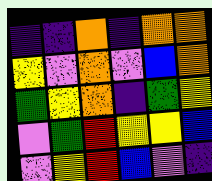[["indigo", "indigo", "orange", "indigo", "orange", "orange"], ["yellow", "violet", "orange", "violet", "blue", "orange"], ["green", "yellow", "orange", "indigo", "green", "yellow"], ["violet", "green", "red", "yellow", "yellow", "blue"], ["violet", "yellow", "red", "blue", "violet", "indigo"]]